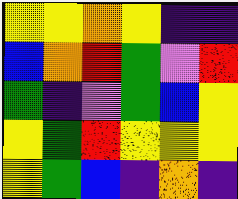[["yellow", "yellow", "orange", "yellow", "indigo", "indigo"], ["blue", "orange", "red", "green", "violet", "red"], ["green", "indigo", "violet", "green", "blue", "yellow"], ["yellow", "green", "red", "yellow", "yellow", "yellow"], ["yellow", "green", "blue", "indigo", "orange", "indigo"]]